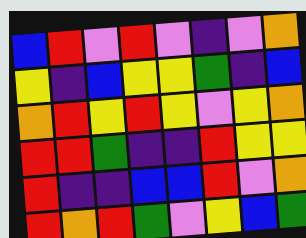[["blue", "red", "violet", "red", "violet", "indigo", "violet", "orange"], ["yellow", "indigo", "blue", "yellow", "yellow", "green", "indigo", "blue"], ["orange", "red", "yellow", "red", "yellow", "violet", "yellow", "orange"], ["red", "red", "green", "indigo", "indigo", "red", "yellow", "yellow"], ["red", "indigo", "indigo", "blue", "blue", "red", "violet", "orange"], ["red", "orange", "red", "green", "violet", "yellow", "blue", "green"]]